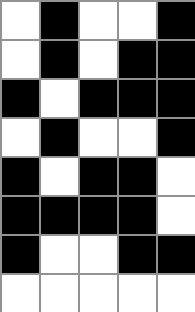[["white", "black", "white", "white", "black"], ["white", "black", "white", "black", "black"], ["black", "white", "black", "black", "black"], ["white", "black", "white", "white", "black"], ["black", "white", "black", "black", "white"], ["black", "black", "black", "black", "white"], ["black", "white", "white", "black", "black"], ["white", "white", "white", "white", "white"]]